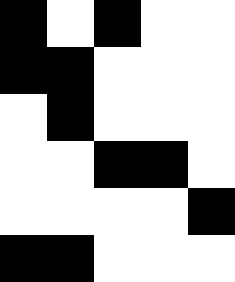[["black", "white", "black", "white", "white"], ["black", "black", "white", "white", "white"], ["white", "black", "white", "white", "white"], ["white", "white", "black", "black", "white"], ["white", "white", "white", "white", "black"], ["black", "black", "white", "white", "white"]]